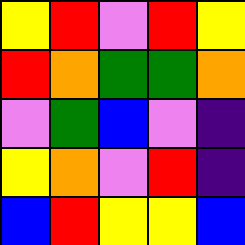[["yellow", "red", "violet", "red", "yellow"], ["red", "orange", "green", "green", "orange"], ["violet", "green", "blue", "violet", "indigo"], ["yellow", "orange", "violet", "red", "indigo"], ["blue", "red", "yellow", "yellow", "blue"]]